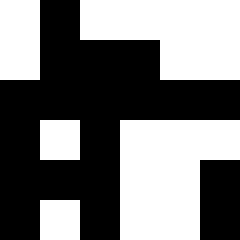[["white", "black", "white", "white", "white", "white"], ["white", "black", "black", "black", "white", "white"], ["black", "black", "black", "black", "black", "black"], ["black", "white", "black", "white", "white", "white"], ["black", "black", "black", "white", "white", "black"], ["black", "white", "black", "white", "white", "black"]]